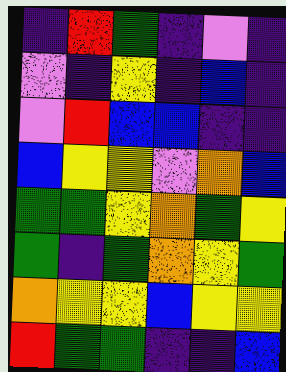[["indigo", "red", "green", "indigo", "violet", "indigo"], ["violet", "indigo", "yellow", "indigo", "blue", "indigo"], ["violet", "red", "blue", "blue", "indigo", "indigo"], ["blue", "yellow", "yellow", "violet", "orange", "blue"], ["green", "green", "yellow", "orange", "green", "yellow"], ["green", "indigo", "green", "orange", "yellow", "green"], ["orange", "yellow", "yellow", "blue", "yellow", "yellow"], ["red", "green", "green", "indigo", "indigo", "blue"]]